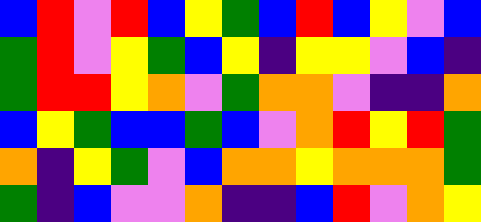[["blue", "red", "violet", "red", "blue", "yellow", "green", "blue", "red", "blue", "yellow", "violet", "blue"], ["green", "red", "violet", "yellow", "green", "blue", "yellow", "indigo", "yellow", "yellow", "violet", "blue", "indigo"], ["green", "red", "red", "yellow", "orange", "violet", "green", "orange", "orange", "violet", "indigo", "indigo", "orange"], ["blue", "yellow", "green", "blue", "blue", "green", "blue", "violet", "orange", "red", "yellow", "red", "green"], ["orange", "indigo", "yellow", "green", "violet", "blue", "orange", "orange", "yellow", "orange", "orange", "orange", "green"], ["green", "indigo", "blue", "violet", "violet", "orange", "indigo", "indigo", "blue", "red", "violet", "orange", "yellow"]]